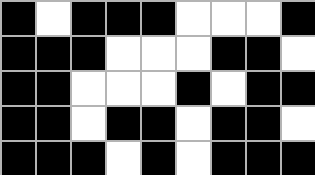[["black", "white", "black", "black", "black", "white", "white", "white", "black"], ["black", "black", "black", "white", "white", "white", "black", "black", "white"], ["black", "black", "white", "white", "white", "black", "white", "black", "black"], ["black", "black", "white", "black", "black", "white", "black", "black", "white"], ["black", "black", "black", "white", "black", "white", "black", "black", "black"]]